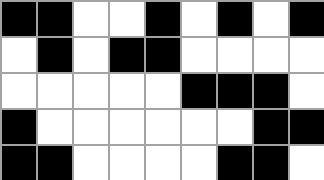[["black", "black", "white", "white", "black", "white", "black", "white", "black"], ["white", "black", "white", "black", "black", "white", "white", "white", "white"], ["white", "white", "white", "white", "white", "black", "black", "black", "white"], ["black", "white", "white", "white", "white", "white", "white", "black", "black"], ["black", "black", "white", "white", "white", "white", "black", "black", "white"]]